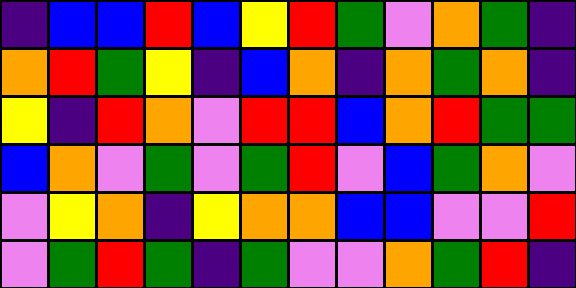[["indigo", "blue", "blue", "red", "blue", "yellow", "red", "green", "violet", "orange", "green", "indigo"], ["orange", "red", "green", "yellow", "indigo", "blue", "orange", "indigo", "orange", "green", "orange", "indigo"], ["yellow", "indigo", "red", "orange", "violet", "red", "red", "blue", "orange", "red", "green", "green"], ["blue", "orange", "violet", "green", "violet", "green", "red", "violet", "blue", "green", "orange", "violet"], ["violet", "yellow", "orange", "indigo", "yellow", "orange", "orange", "blue", "blue", "violet", "violet", "red"], ["violet", "green", "red", "green", "indigo", "green", "violet", "violet", "orange", "green", "red", "indigo"]]